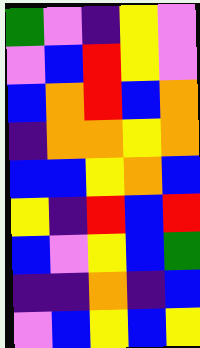[["green", "violet", "indigo", "yellow", "violet"], ["violet", "blue", "red", "yellow", "violet"], ["blue", "orange", "red", "blue", "orange"], ["indigo", "orange", "orange", "yellow", "orange"], ["blue", "blue", "yellow", "orange", "blue"], ["yellow", "indigo", "red", "blue", "red"], ["blue", "violet", "yellow", "blue", "green"], ["indigo", "indigo", "orange", "indigo", "blue"], ["violet", "blue", "yellow", "blue", "yellow"]]